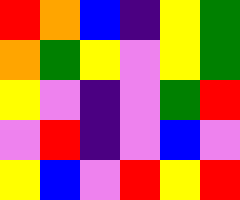[["red", "orange", "blue", "indigo", "yellow", "green"], ["orange", "green", "yellow", "violet", "yellow", "green"], ["yellow", "violet", "indigo", "violet", "green", "red"], ["violet", "red", "indigo", "violet", "blue", "violet"], ["yellow", "blue", "violet", "red", "yellow", "red"]]